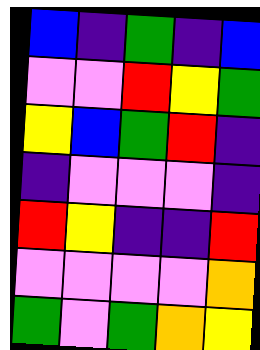[["blue", "indigo", "green", "indigo", "blue"], ["violet", "violet", "red", "yellow", "green"], ["yellow", "blue", "green", "red", "indigo"], ["indigo", "violet", "violet", "violet", "indigo"], ["red", "yellow", "indigo", "indigo", "red"], ["violet", "violet", "violet", "violet", "orange"], ["green", "violet", "green", "orange", "yellow"]]